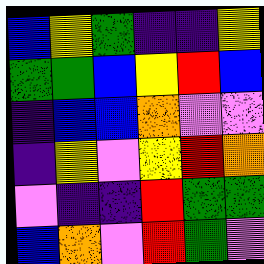[["blue", "yellow", "green", "indigo", "indigo", "yellow"], ["green", "green", "blue", "yellow", "red", "blue"], ["indigo", "blue", "blue", "orange", "violet", "violet"], ["indigo", "yellow", "violet", "yellow", "red", "orange"], ["violet", "indigo", "indigo", "red", "green", "green"], ["blue", "orange", "violet", "red", "green", "violet"]]